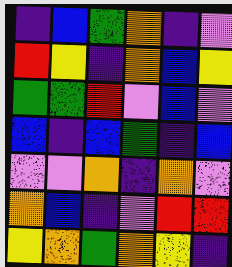[["indigo", "blue", "green", "orange", "indigo", "violet"], ["red", "yellow", "indigo", "orange", "blue", "yellow"], ["green", "green", "red", "violet", "blue", "violet"], ["blue", "indigo", "blue", "green", "indigo", "blue"], ["violet", "violet", "orange", "indigo", "orange", "violet"], ["orange", "blue", "indigo", "violet", "red", "red"], ["yellow", "orange", "green", "orange", "yellow", "indigo"]]